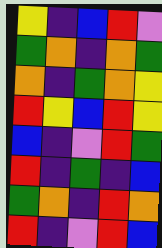[["yellow", "indigo", "blue", "red", "violet"], ["green", "orange", "indigo", "orange", "green"], ["orange", "indigo", "green", "orange", "yellow"], ["red", "yellow", "blue", "red", "yellow"], ["blue", "indigo", "violet", "red", "green"], ["red", "indigo", "green", "indigo", "blue"], ["green", "orange", "indigo", "red", "orange"], ["red", "indigo", "violet", "red", "blue"]]